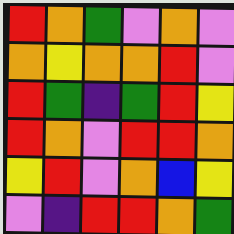[["red", "orange", "green", "violet", "orange", "violet"], ["orange", "yellow", "orange", "orange", "red", "violet"], ["red", "green", "indigo", "green", "red", "yellow"], ["red", "orange", "violet", "red", "red", "orange"], ["yellow", "red", "violet", "orange", "blue", "yellow"], ["violet", "indigo", "red", "red", "orange", "green"]]